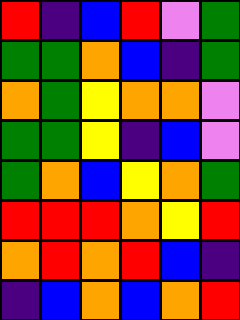[["red", "indigo", "blue", "red", "violet", "green"], ["green", "green", "orange", "blue", "indigo", "green"], ["orange", "green", "yellow", "orange", "orange", "violet"], ["green", "green", "yellow", "indigo", "blue", "violet"], ["green", "orange", "blue", "yellow", "orange", "green"], ["red", "red", "red", "orange", "yellow", "red"], ["orange", "red", "orange", "red", "blue", "indigo"], ["indigo", "blue", "orange", "blue", "orange", "red"]]